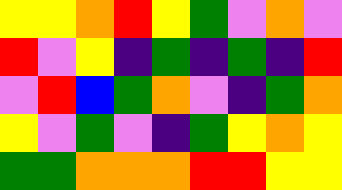[["yellow", "yellow", "orange", "red", "yellow", "green", "violet", "orange", "violet"], ["red", "violet", "yellow", "indigo", "green", "indigo", "green", "indigo", "red"], ["violet", "red", "blue", "green", "orange", "violet", "indigo", "green", "orange"], ["yellow", "violet", "green", "violet", "indigo", "green", "yellow", "orange", "yellow"], ["green", "green", "orange", "orange", "orange", "red", "red", "yellow", "yellow"]]